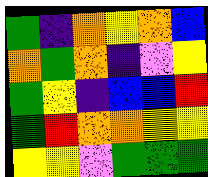[["green", "indigo", "orange", "yellow", "orange", "blue"], ["orange", "green", "orange", "indigo", "violet", "yellow"], ["green", "yellow", "indigo", "blue", "blue", "red"], ["green", "red", "orange", "orange", "yellow", "yellow"], ["yellow", "yellow", "violet", "green", "green", "green"]]